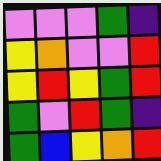[["violet", "violet", "violet", "green", "indigo"], ["yellow", "orange", "violet", "violet", "red"], ["yellow", "red", "yellow", "green", "red"], ["green", "violet", "red", "green", "indigo"], ["green", "blue", "yellow", "orange", "red"]]